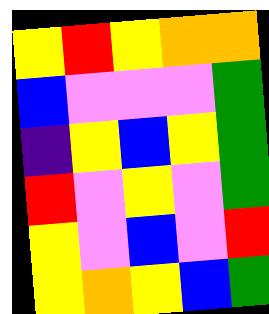[["yellow", "red", "yellow", "orange", "orange"], ["blue", "violet", "violet", "violet", "green"], ["indigo", "yellow", "blue", "yellow", "green"], ["red", "violet", "yellow", "violet", "green"], ["yellow", "violet", "blue", "violet", "red"], ["yellow", "orange", "yellow", "blue", "green"]]